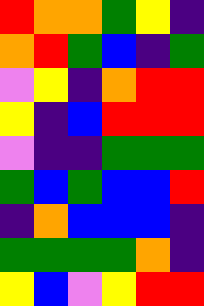[["red", "orange", "orange", "green", "yellow", "indigo"], ["orange", "red", "green", "blue", "indigo", "green"], ["violet", "yellow", "indigo", "orange", "red", "red"], ["yellow", "indigo", "blue", "red", "red", "red"], ["violet", "indigo", "indigo", "green", "green", "green"], ["green", "blue", "green", "blue", "blue", "red"], ["indigo", "orange", "blue", "blue", "blue", "indigo"], ["green", "green", "green", "green", "orange", "indigo"], ["yellow", "blue", "violet", "yellow", "red", "red"]]